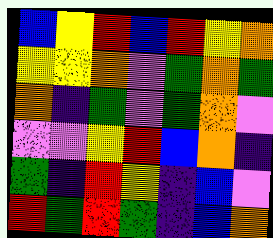[["blue", "yellow", "red", "blue", "red", "yellow", "orange"], ["yellow", "yellow", "orange", "violet", "green", "orange", "green"], ["orange", "indigo", "green", "violet", "green", "orange", "violet"], ["violet", "violet", "yellow", "red", "blue", "orange", "indigo"], ["green", "indigo", "red", "yellow", "indigo", "blue", "violet"], ["red", "green", "red", "green", "indigo", "blue", "orange"]]